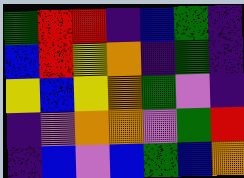[["green", "red", "red", "indigo", "blue", "green", "indigo"], ["blue", "red", "yellow", "orange", "indigo", "green", "indigo"], ["yellow", "blue", "yellow", "orange", "green", "violet", "indigo"], ["indigo", "violet", "orange", "orange", "violet", "green", "red"], ["indigo", "blue", "violet", "blue", "green", "blue", "orange"]]